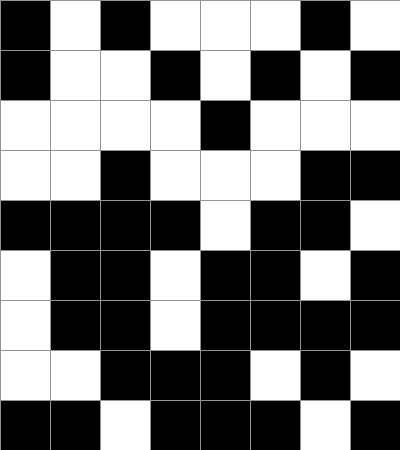[["black", "white", "black", "white", "white", "white", "black", "white"], ["black", "white", "white", "black", "white", "black", "white", "black"], ["white", "white", "white", "white", "black", "white", "white", "white"], ["white", "white", "black", "white", "white", "white", "black", "black"], ["black", "black", "black", "black", "white", "black", "black", "white"], ["white", "black", "black", "white", "black", "black", "white", "black"], ["white", "black", "black", "white", "black", "black", "black", "black"], ["white", "white", "black", "black", "black", "white", "black", "white"], ["black", "black", "white", "black", "black", "black", "white", "black"]]